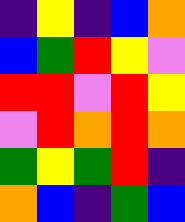[["indigo", "yellow", "indigo", "blue", "orange"], ["blue", "green", "red", "yellow", "violet"], ["red", "red", "violet", "red", "yellow"], ["violet", "red", "orange", "red", "orange"], ["green", "yellow", "green", "red", "indigo"], ["orange", "blue", "indigo", "green", "blue"]]